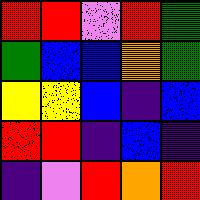[["red", "red", "violet", "red", "green"], ["green", "blue", "blue", "orange", "green"], ["yellow", "yellow", "blue", "indigo", "blue"], ["red", "red", "indigo", "blue", "indigo"], ["indigo", "violet", "red", "orange", "red"]]